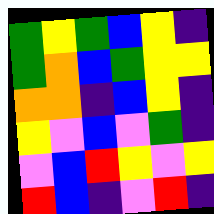[["green", "yellow", "green", "blue", "yellow", "indigo"], ["green", "orange", "blue", "green", "yellow", "yellow"], ["orange", "orange", "indigo", "blue", "yellow", "indigo"], ["yellow", "violet", "blue", "violet", "green", "indigo"], ["violet", "blue", "red", "yellow", "violet", "yellow"], ["red", "blue", "indigo", "violet", "red", "indigo"]]